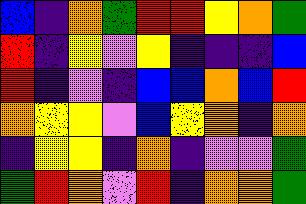[["blue", "indigo", "orange", "green", "red", "red", "yellow", "orange", "green"], ["red", "indigo", "yellow", "violet", "yellow", "indigo", "indigo", "indigo", "blue"], ["red", "indigo", "violet", "indigo", "blue", "blue", "orange", "blue", "red"], ["orange", "yellow", "yellow", "violet", "blue", "yellow", "orange", "indigo", "orange"], ["indigo", "yellow", "yellow", "indigo", "orange", "indigo", "violet", "violet", "green"], ["green", "red", "orange", "violet", "red", "indigo", "orange", "orange", "green"]]